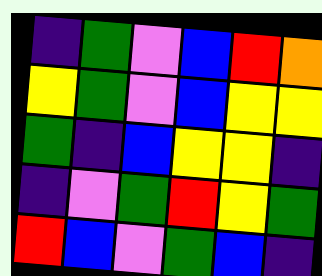[["indigo", "green", "violet", "blue", "red", "orange"], ["yellow", "green", "violet", "blue", "yellow", "yellow"], ["green", "indigo", "blue", "yellow", "yellow", "indigo"], ["indigo", "violet", "green", "red", "yellow", "green"], ["red", "blue", "violet", "green", "blue", "indigo"]]